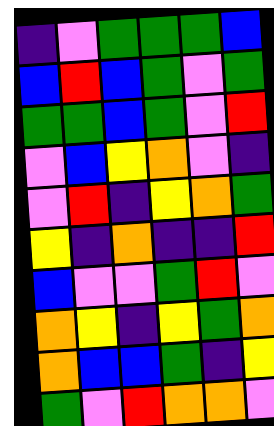[["indigo", "violet", "green", "green", "green", "blue"], ["blue", "red", "blue", "green", "violet", "green"], ["green", "green", "blue", "green", "violet", "red"], ["violet", "blue", "yellow", "orange", "violet", "indigo"], ["violet", "red", "indigo", "yellow", "orange", "green"], ["yellow", "indigo", "orange", "indigo", "indigo", "red"], ["blue", "violet", "violet", "green", "red", "violet"], ["orange", "yellow", "indigo", "yellow", "green", "orange"], ["orange", "blue", "blue", "green", "indigo", "yellow"], ["green", "violet", "red", "orange", "orange", "violet"]]